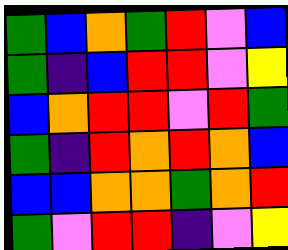[["green", "blue", "orange", "green", "red", "violet", "blue"], ["green", "indigo", "blue", "red", "red", "violet", "yellow"], ["blue", "orange", "red", "red", "violet", "red", "green"], ["green", "indigo", "red", "orange", "red", "orange", "blue"], ["blue", "blue", "orange", "orange", "green", "orange", "red"], ["green", "violet", "red", "red", "indigo", "violet", "yellow"]]